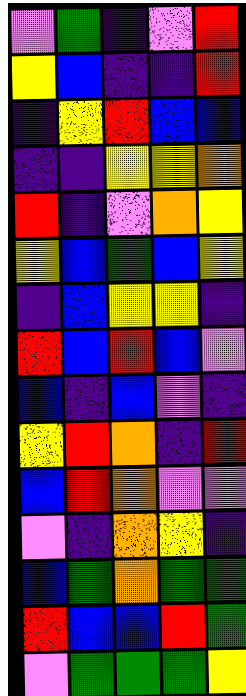[["violet", "green", "indigo", "violet", "red"], ["yellow", "blue", "indigo", "indigo", "red"], ["indigo", "yellow", "red", "blue", "blue"], ["indigo", "indigo", "yellow", "yellow", "orange"], ["red", "indigo", "violet", "orange", "yellow"], ["yellow", "blue", "green", "blue", "yellow"], ["indigo", "blue", "yellow", "yellow", "indigo"], ["red", "blue", "red", "blue", "violet"], ["blue", "indigo", "blue", "violet", "indigo"], ["yellow", "red", "orange", "indigo", "red"], ["blue", "red", "orange", "violet", "violet"], ["violet", "indigo", "orange", "yellow", "indigo"], ["blue", "green", "orange", "green", "green"], ["red", "blue", "blue", "red", "green"], ["violet", "green", "green", "green", "yellow"]]